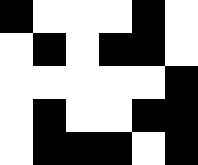[["black", "white", "white", "white", "black", "white"], ["white", "black", "white", "black", "black", "white"], ["white", "white", "white", "white", "white", "black"], ["white", "black", "white", "white", "black", "black"], ["white", "black", "black", "black", "white", "black"]]